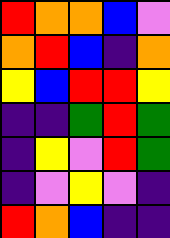[["red", "orange", "orange", "blue", "violet"], ["orange", "red", "blue", "indigo", "orange"], ["yellow", "blue", "red", "red", "yellow"], ["indigo", "indigo", "green", "red", "green"], ["indigo", "yellow", "violet", "red", "green"], ["indigo", "violet", "yellow", "violet", "indigo"], ["red", "orange", "blue", "indigo", "indigo"]]